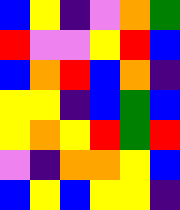[["blue", "yellow", "indigo", "violet", "orange", "green"], ["red", "violet", "violet", "yellow", "red", "blue"], ["blue", "orange", "red", "blue", "orange", "indigo"], ["yellow", "yellow", "indigo", "blue", "green", "blue"], ["yellow", "orange", "yellow", "red", "green", "red"], ["violet", "indigo", "orange", "orange", "yellow", "blue"], ["blue", "yellow", "blue", "yellow", "yellow", "indigo"]]